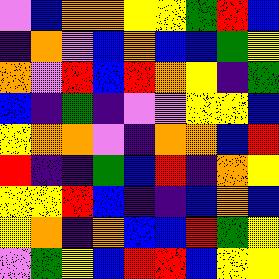[["violet", "blue", "orange", "orange", "yellow", "yellow", "green", "red", "blue"], ["indigo", "orange", "violet", "blue", "orange", "blue", "blue", "green", "yellow"], ["orange", "violet", "red", "blue", "red", "orange", "yellow", "indigo", "green"], ["blue", "indigo", "green", "indigo", "violet", "violet", "yellow", "yellow", "blue"], ["yellow", "orange", "orange", "violet", "indigo", "orange", "orange", "blue", "red"], ["red", "indigo", "indigo", "green", "blue", "red", "indigo", "orange", "yellow"], ["yellow", "yellow", "red", "blue", "indigo", "indigo", "blue", "orange", "blue"], ["yellow", "orange", "indigo", "orange", "blue", "blue", "red", "green", "yellow"], ["violet", "green", "yellow", "blue", "red", "red", "blue", "yellow", "yellow"]]